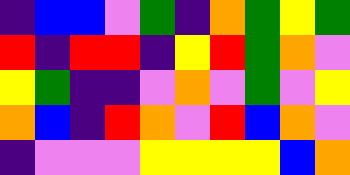[["indigo", "blue", "blue", "violet", "green", "indigo", "orange", "green", "yellow", "green"], ["red", "indigo", "red", "red", "indigo", "yellow", "red", "green", "orange", "violet"], ["yellow", "green", "indigo", "indigo", "violet", "orange", "violet", "green", "violet", "yellow"], ["orange", "blue", "indigo", "red", "orange", "violet", "red", "blue", "orange", "violet"], ["indigo", "violet", "violet", "violet", "yellow", "yellow", "yellow", "yellow", "blue", "orange"]]